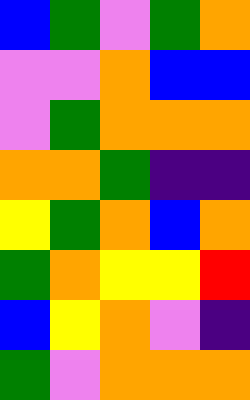[["blue", "green", "violet", "green", "orange"], ["violet", "violet", "orange", "blue", "blue"], ["violet", "green", "orange", "orange", "orange"], ["orange", "orange", "green", "indigo", "indigo"], ["yellow", "green", "orange", "blue", "orange"], ["green", "orange", "yellow", "yellow", "red"], ["blue", "yellow", "orange", "violet", "indigo"], ["green", "violet", "orange", "orange", "orange"]]